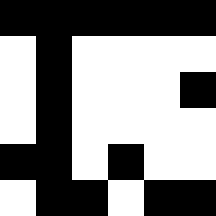[["black", "black", "black", "black", "black", "black"], ["white", "black", "white", "white", "white", "white"], ["white", "black", "white", "white", "white", "black"], ["white", "black", "white", "white", "white", "white"], ["black", "black", "white", "black", "white", "white"], ["white", "black", "black", "white", "black", "black"]]